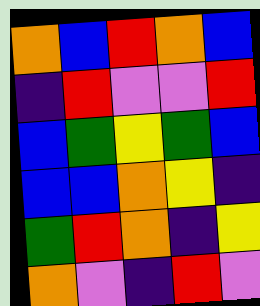[["orange", "blue", "red", "orange", "blue"], ["indigo", "red", "violet", "violet", "red"], ["blue", "green", "yellow", "green", "blue"], ["blue", "blue", "orange", "yellow", "indigo"], ["green", "red", "orange", "indigo", "yellow"], ["orange", "violet", "indigo", "red", "violet"]]